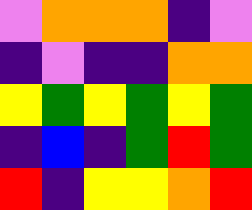[["violet", "orange", "orange", "orange", "indigo", "violet"], ["indigo", "violet", "indigo", "indigo", "orange", "orange"], ["yellow", "green", "yellow", "green", "yellow", "green"], ["indigo", "blue", "indigo", "green", "red", "green"], ["red", "indigo", "yellow", "yellow", "orange", "red"]]